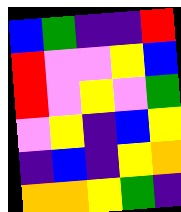[["blue", "green", "indigo", "indigo", "red"], ["red", "violet", "violet", "yellow", "blue"], ["red", "violet", "yellow", "violet", "green"], ["violet", "yellow", "indigo", "blue", "yellow"], ["indigo", "blue", "indigo", "yellow", "orange"], ["orange", "orange", "yellow", "green", "indigo"]]